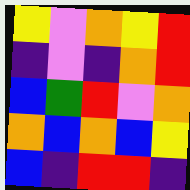[["yellow", "violet", "orange", "yellow", "red"], ["indigo", "violet", "indigo", "orange", "red"], ["blue", "green", "red", "violet", "orange"], ["orange", "blue", "orange", "blue", "yellow"], ["blue", "indigo", "red", "red", "indigo"]]